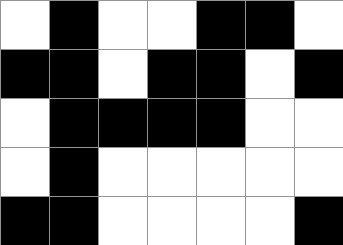[["white", "black", "white", "white", "black", "black", "white"], ["black", "black", "white", "black", "black", "white", "black"], ["white", "black", "black", "black", "black", "white", "white"], ["white", "black", "white", "white", "white", "white", "white"], ["black", "black", "white", "white", "white", "white", "black"]]